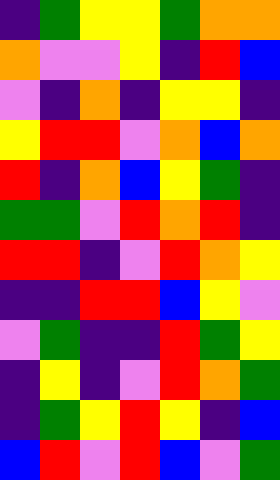[["indigo", "green", "yellow", "yellow", "green", "orange", "orange"], ["orange", "violet", "violet", "yellow", "indigo", "red", "blue"], ["violet", "indigo", "orange", "indigo", "yellow", "yellow", "indigo"], ["yellow", "red", "red", "violet", "orange", "blue", "orange"], ["red", "indigo", "orange", "blue", "yellow", "green", "indigo"], ["green", "green", "violet", "red", "orange", "red", "indigo"], ["red", "red", "indigo", "violet", "red", "orange", "yellow"], ["indigo", "indigo", "red", "red", "blue", "yellow", "violet"], ["violet", "green", "indigo", "indigo", "red", "green", "yellow"], ["indigo", "yellow", "indigo", "violet", "red", "orange", "green"], ["indigo", "green", "yellow", "red", "yellow", "indigo", "blue"], ["blue", "red", "violet", "red", "blue", "violet", "green"]]